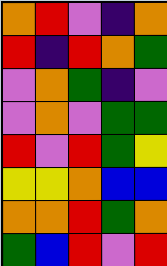[["orange", "red", "violet", "indigo", "orange"], ["red", "indigo", "red", "orange", "green"], ["violet", "orange", "green", "indigo", "violet"], ["violet", "orange", "violet", "green", "green"], ["red", "violet", "red", "green", "yellow"], ["yellow", "yellow", "orange", "blue", "blue"], ["orange", "orange", "red", "green", "orange"], ["green", "blue", "red", "violet", "red"]]